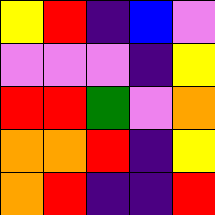[["yellow", "red", "indigo", "blue", "violet"], ["violet", "violet", "violet", "indigo", "yellow"], ["red", "red", "green", "violet", "orange"], ["orange", "orange", "red", "indigo", "yellow"], ["orange", "red", "indigo", "indigo", "red"]]